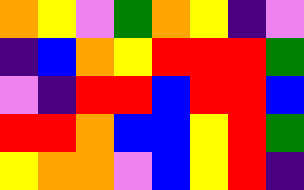[["orange", "yellow", "violet", "green", "orange", "yellow", "indigo", "violet"], ["indigo", "blue", "orange", "yellow", "red", "red", "red", "green"], ["violet", "indigo", "red", "red", "blue", "red", "red", "blue"], ["red", "red", "orange", "blue", "blue", "yellow", "red", "green"], ["yellow", "orange", "orange", "violet", "blue", "yellow", "red", "indigo"]]